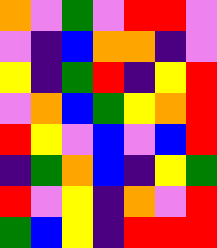[["orange", "violet", "green", "violet", "red", "red", "violet"], ["violet", "indigo", "blue", "orange", "orange", "indigo", "violet"], ["yellow", "indigo", "green", "red", "indigo", "yellow", "red"], ["violet", "orange", "blue", "green", "yellow", "orange", "red"], ["red", "yellow", "violet", "blue", "violet", "blue", "red"], ["indigo", "green", "orange", "blue", "indigo", "yellow", "green"], ["red", "violet", "yellow", "indigo", "orange", "violet", "red"], ["green", "blue", "yellow", "indigo", "red", "red", "red"]]